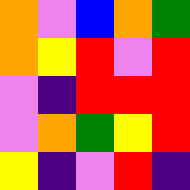[["orange", "violet", "blue", "orange", "green"], ["orange", "yellow", "red", "violet", "red"], ["violet", "indigo", "red", "red", "red"], ["violet", "orange", "green", "yellow", "red"], ["yellow", "indigo", "violet", "red", "indigo"]]